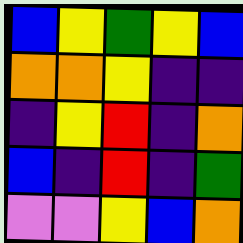[["blue", "yellow", "green", "yellow", "blue"], ["orange", "orange", "yellow", "indigo", "indigo"], ["indigo", "yellow", "red", "indigo", "orange"], ["blue", "indigo", "red", "indigo", "green"], ["violet", "violet", "yellow", "blue", "orange"]]